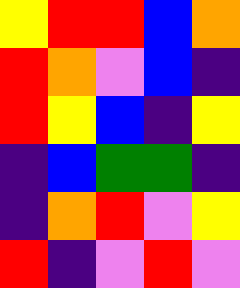[["yellow", "red", "red", "blue", "orange"], ["red", "orange", "violet", "blue", "indigo"], ["red", "yellow", "blue", "indigo", "yellow"], ["indigo", "blue", "green", "green", "indigo"], ["indigo", "orange", "red", "violet", "yellow"], ["red", "indigo", "violet", "red", "violet"]]